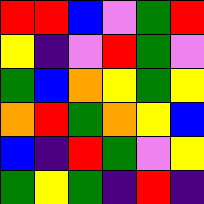[["red", "red", "blue", "violet", "green", "red"], ["yellow", "indigo", "violet", "red", "green", "violet"], ["green", "blue", "orange", "yellow", "green", "yellow"], ["orange", "red", "green", "orange", "yellow", "blue"], ["blue", "indigo", "red", "green", "violet", "yellow"], ["green", "yellow", "green", "indigo", "red", "indigo"]]